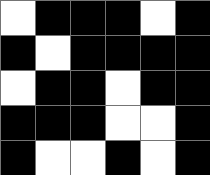[["white", "black", "black", "black", "white", "black"], ["black", "white", "black", "black", "black", "black"], ["white", "black", "black", "white", "black", "black"], ["black", "black", "black", "white", "white", "black"], ["black", "white", "white", "black", "white", "black"]]